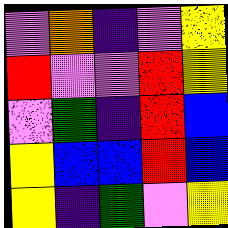[["violet", "orange", "indigo", "violet", "yellow"], ["red", "violet", "violet", "red", "yellow"], ["violet", "green", "indigo", "red", "blue"], ["yellow", "blue", "blue", "red", "blue"], ["yellow", "indigo", "green", "violet", "yellow"]]